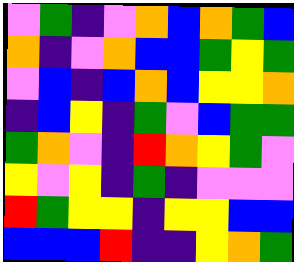[["violet", "green", "indigo", "violet", "orange", "blue", "orange", "green", "blue"], ["orange", "indigo", "violet", "orange", "blue", "blue", "green", "yellow", "green"], ["violet", "blue", "indigo", "blue", "orange", "blue", "yellow", "yellow", "orange"], ["indigo", "blue", "yellow", "indigo", "green", "violet", "blue", "green", "green"], ["green", "orange", "violet", "indigo", "red", "orange", "yellow", "green", "violet"], ["yellow", "violet", "yellow", "indigo", "green", "indigo", "violet", "violet", "violet"], ["red", "green", "yellow", "yellow", "indigo", "yellow", "yellow", "blue", "blue"], ["blue", "blue", "blue", "red", "indigo", "indigo", "yellow", "orange", "green"]]